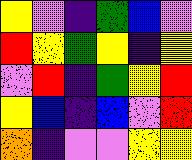[["yellow", "violet", "indigo", "green", "blue", "violet"], ["red", "yellow", "green", "yellow", "indigo", "yellow"], ["violet", "red", "indigo", "green", "yellow", "red"], ["yellow", "blue", "indigo", "blue", "violet", "red"], ["orange", "indigo", "violet", "violet", "yellow", "yellow"]]